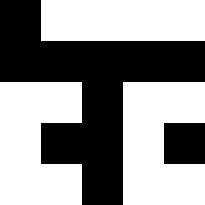[["black", "white", "white", "white", "white"], ["black", "black", "black", "black", "black"], ["white", "white", "black", "white", "white"], ["white", "black", "black", "white", "black"], ["white", "white", "black", "white", "white"]]